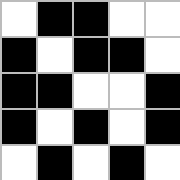[["white", "black", "black", "white", "white"], ["black", "white", "black", "black", "white"], ["black", "black", "white", "white", "black"], ["black", "white", "black", "white", "black"], ["white", "black", "white", "black", "white"]]